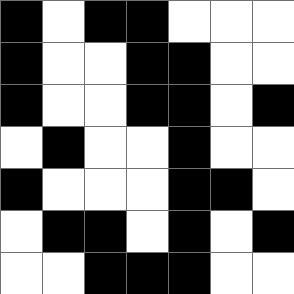[["black", "white", "black", "black", "white", "white", "white"], ["black", "white", "white", "black", "black", "white", "white"], ["black", "white", "white", "black", "black", "white", "black"], ["white", "black", "white", "white", "black", "white", "white"], ["black", "white", "white", "white", "black", "black", "white"], ["white", "black", "black", "white", "black", "white", "black"], ["white", "white", "black", "black", "black", "white", "white"]]